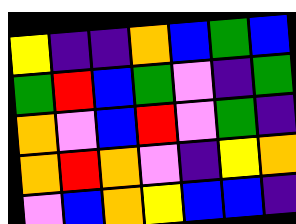[["yellow", "indigo", "indigo", "orange", "blue", "green", "blue"], ["green", "red", "blue", "green", "violet", "indigo", "green"], ["orange", "violet", "blue", "red", "violet", "green", "indigo"], ["orange", "red", "orange", "violet", "indigo", "yellow", "orange"], ["violet", "blue", "orange", "yellow", "blue", "blue", "indigo"]]